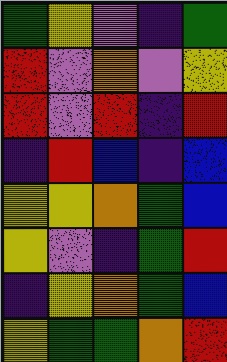[["green", "yellow", "violet", "indigo", "green"], ["red", "violet", "orange", "violet", "yellow"], ["red", "violet", "red", "indigo", "red"], ["indigo", "red", "blue", "indigo", "blue"], ["yellow", "yellow", "orange", "green", "blue"], ["yellow", "violet", "indigo", "green", "red"], ["indigo", "yellow", "orange", "green", "blue"], ["yellow", "green", "green", "orange", "red"]]